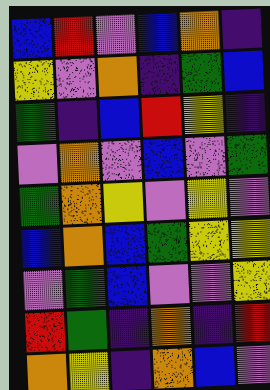[["blue", "red", "violet", "blue", "orange", "indigo"], ["yellow", "violet", "orange", "indigo", "green", "blue"], ["green", "indigo", "blue", "red", "yellow", "indigo"], ["violet", "orange", "violet", "blue", "violet", "green"], ["green", "orange", "yellow", "violet", "yellow", "violet"], ["blue", "orange", "blue", "green", "yellow", "yellow"], ["violet", "green", "blue", "violet", "violet", "yellow"], ["red", "green", "indigo", "orange", "indigo", "red"], ["orange", "yellow", "indigo", "orange", "blue", "violet"]]